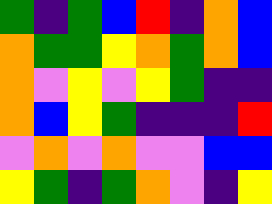[["green", "indigo", "green", "blue", "red", "indigo", "orange", "blue"], ["orange", "green", "green", "yellow", "orange", "green", "orange", "blue"], ["orange", "violet", "yellow", "violet", "yellow", "green", "indigo", "indigo"], ["orange", "blue", "yellow", "green", "indigo", "indigo", "indigo", "red"], ["violet", "orange", "violet", "orange", "violet", "violet", "blue", "blue"], ["yellow", "green", "indigo", "green", "orange", "violet", "indigo", "yellow"]]